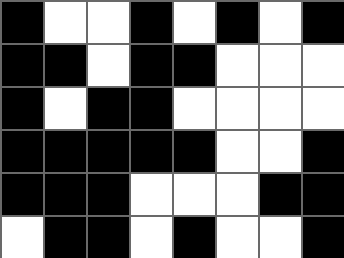[["black", "white", "white", "black", "white", "black", "white", "black"], ["black", "black", "white", "black", "black", "white", "white", "white"], ["black", "white", "black", "black", "white", "white", "white", "white"], ["black", "black", "black", "black", "black", "white", "white", "black"], ["black", "black", "black", "white", "white", "white", "black", "black"], ["white", "black", "black", "white", "black", "white", "white", "black"]]